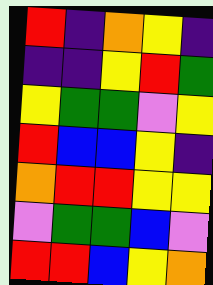[["red", "indigo", "orange", "yellow", "indigo"], ["indigo", "indigo", "yellow", "red", "green"], ["yellow", "green", "green", "violet", "yellow"], ["red", "blue", "blue", "yellow", "indigo"], ["orange", "red", "red", "yellow", "yellow"], ["violet", "green", "green", "blue", "violet"], ["red", "red", "blue", "yellow", "orange"]]